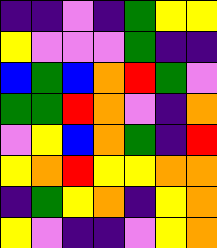[["indigo", "indigo", "violet", "indigo", "green", "yellow", "yellow"], ["yellow", "violet", "violet", "violet", "green", "indigo", "indigo"], ["blue", "green", "blue", "orange", "red", "green", "violet"], ["green", "green", "red", "orange", "violet", "indigo", "orange"], ["violet", "yellow", "blue", "orange", "green", "indigo", "red"], ["yellow", "orange", "red", "yellow", "yellow", "orange", "orange"], ["indigo", "green", "yellow", "orange", "indigo", "yellow", "orange"], ["yellow", "violet", "indigo", "indigo", "violet", "yellow", "orange"]]